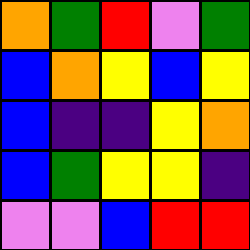[["orange", "green", "red", "violet", "green"], ["blue", "orange", "yellow", "blue", "yellow"], ["blue", "indigo", "indigo", "yellow", "orange"], ["blue", "green", "yellow", "yellow", "indigo"], ["violet", "violet", "blue", "red", "red"]]